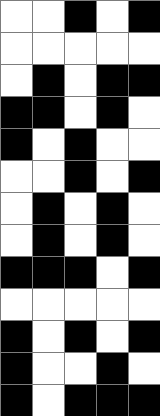[["white", "white", "black", "white", "black"], ["white", "white", "white", "white", "white"], ["white", "black", "white", "black", "black"], ["black", "black", "white", "black", "white"], ["black", "white", "black", "white", "white"], ["white", "white", "black", "white", "black"], ["white", "black", "white", "black", "white"], ["white", "black", "white", "black", "white"], ["black", "black", "black", "white", "black"], ["white", "white", "white", "white", "white"], ["black", "white", "black", "white", "black"], ["black", "white", "white", "black", "white"], ["black", "white", "black", "black", "black"]]